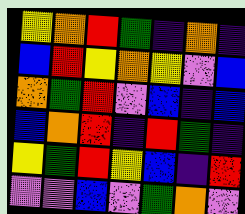[["yellow", "orange", "red", "green", "indigo", "orange", "indigo"], ["blue", "red", "yellow", "orange", "yellow", "violet", "blue"], ["orange", "green", "red", "violet", "blue", "indigo", "blue"], ["blue", "orange", "red", "indigo", "red", "green", "indigo"], ["yellow", "green", "red", "yellow", "blue", "indigo", "red"], ["violet", "violet", "blue", "violet", "green", "orange", "violet"]]